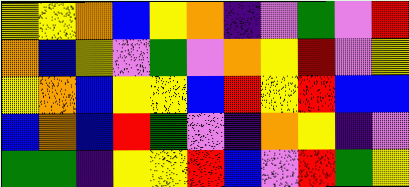[["yellow", "yellow", "orange", "blue", "yellow", "orange", "indigo", "violet", "green", "violet", "red"], ["orange", "blue", "yellow", "violet", "green", "violet", "orange", "yellow", "red", "violet", "yellow"], ["yellow", "orange", "blue", "yellow", "yellow", "blue", "red", "yellow", "red", "blue", "blue"], ["blue", "orange", "blue", "red", "green", "violet", "indigo", "orange", "yellow", "indigo", "violet"], ["green", "green", "indigo", "yellow", "yellow", "red", "blue", "violet", "red", "green", "yellow"]]